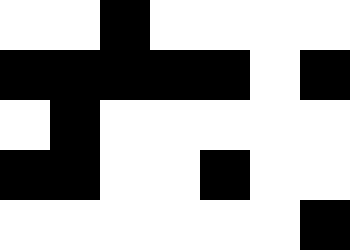[["white", "white", "black", "white", "white", "white", "white"], ["black", "black", "black", "black", "black", "white", "black"], ["white", "black", "white", "white", "white", "white", "white"], ["black", "black", "white", "white", "black", "white", "white"], ["white", "white", "white", "white", "white", "white", "black"]]